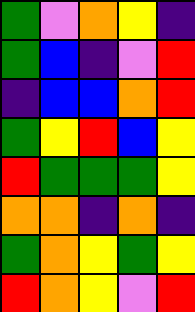[["green", "violet", "orange", "yellow", "indigo"], ["green", "blue", "indigo", "violet", "red"], ["indigo", "blue", "blue", "orange", "red"], ["green", "yellow", "red", "blue", "yellow"], ["red", "green", "green", "green", "yellow"], ["orange", "orange", "indigo", "orange", "indigo"], ["green", "orange", "yellow", "green", "yellow"], ["red", "orange", "yellow", "violet", "red"]]